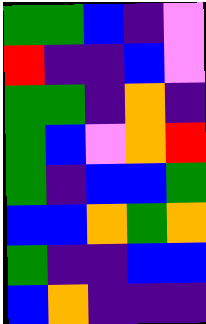[["green", "green", "blue", "indigo", "violet"], ["red", "indigo", "indigo", "blue", "violet"], ["green", "green", "indigo", "orange", "indigo"], ["green", "blue", "violet", "orange", "red"], ["green", "indigo", "blue", "blue", "green"], ["blue", "blue", "orange", "green", "orange"], ["green", "indigo", "indigo", "blue", "blue"], ["blue", "orange", "indigo", "indigo", "indigo"]]